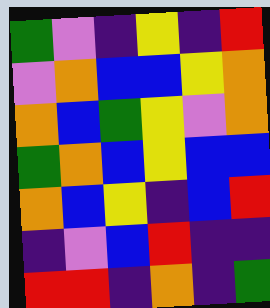[["green", "violet", "indigo", "yellow", "indigo", "red"], ["violet", "orange", "blue", "blue", "yellow", "orange"], ["orange", "blue", "green", "yellow", "violet", "orange"], ["green", "orange", "blue", "yellow", "blue", "blue"], ["orange", "blue", "yellow", "indigo", "blue", "red"], ["indigo", "violet", "blue", "red", "indigo", "indigo"], ["red", "red", "indigo", "orange", "indigo", "green"]]